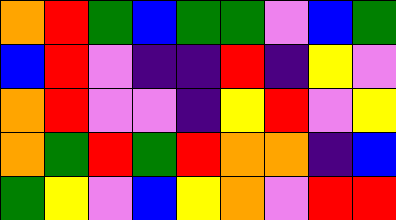[["orange", "red", "green", "blue", "green", "green", "violet", "blue", "green"], ["blue", "red", "violet", "indigo", "indigo", "red", "indigo", "yellow", "violet"], ["orange", "red", "violet", "violet", "indigo", "yellow", "red", "violet", "yellow"], ["orange", "green", "red", "green", "red", "orange", "orange", "indigo", "blue"], ["green", "yellow", "violet", "blue", "yellow", "orange", "violet", "red", "red"]]